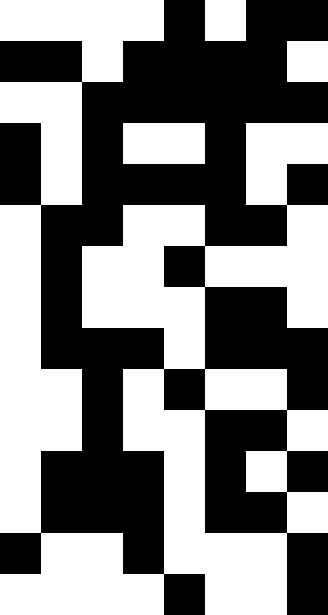[["white", "white", "white", "white", "black", "white", "black", "black"], ["black", "black", "white", "black", "black", "black", "black", "white"], ["white", "white", "black", "black", "black", "black", "black", "black"], ["black", "white", "black", "white", "white", "black", "white", "white"], ["black", "white", "black", "black", "black", "black", "white", "black"], ["white", "black", "black", "white", "white", "black", "black", "white"], ["white", "black", "white", "white", "black", "white", "white", "white"], ["white", "black", "white", "white", "white", "black", "black", "white"], ["white", "black", "black", "black", "white", "black", "black", "black"], ["white", "white", "black", "white", "black", "white", "white", "black"], ["white", "white", "black", "white", "white", "black", "black", "white"], ["white", "black", "black", "black", "white", "black", "white", "black"], ["white", "black", "black", "black", "white", "black", "black", "white"], ["black", "white", "white", "black", "white", "white", "white", "black"], ["white", "white", "white", "white", "black", "white", "white", "black"]]